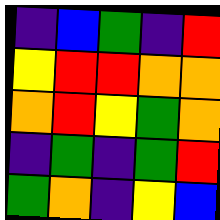[["indigo", "blue", "green", "indigo", "red"], ["yellow", "red", "red", "orange", "orange"], ["orange", "red", "yellow", "green", "orange"], ["indigo", "green", "indigo", "green", "red"], ["green", "orange", "indigo", "yellow", "blue"]]